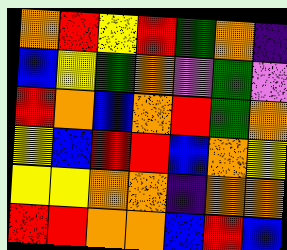[["orange", "red", "yellow", "red", "green", "orange", "indigo"], ["blue", "yellow", "green", "orange", "violet", "green", "violet"], ["red", "orange", "blue", "orange", "red", "green", "orange"], ["yellow", "blue", "red", "red", "blue", "orange", "yellow"], ["yellow", "yellow", "orange", "orange", "indigo", "orange", "orange"], ["red", "red", "orange", "orange", "blue", "red", "blue"]]